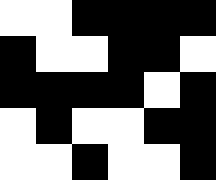[["white", "white", "black", "black", "black", "black"], ["black", "white", "white", "black", "black", "white"], ["black", "black", "black", "black", "white", "black"], ["white", "black", "white", "white", "black", "black"], ["white", "white", "black", "white", "white", "black"]]